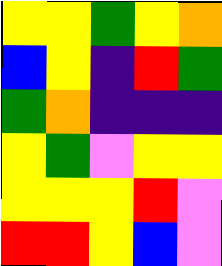[["yellow", "yellow", "green", "yellow", "orange"], ["blue", "yellow", "indigo", "red", "green"], ["green", "orange", "indigo", "indigo", "indigo"], ["yellow", "green", "violet", "yellow", "yellow"], ["yellow", "yellow", "yellow", "red", "violet"], ["red", "red", "yellow", "blue", "violet"]]